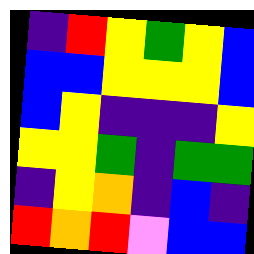[["indigo", "red", "yellow", "green", "yellow", "blue"], ["blue", "blue", "yellow", "yellow", "yellow", "blue"], ["blue", "yellow", "indigo", "indigo", "indigo", "yellow"], ["yellow", "yellow", "green", "indigo", "green", "green"], ["indigo", "yellow", "orange", "indigo", "blue", "indigo"], ["red", "orange", "red", "violet", "blue", "blue"]]